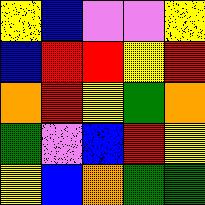[["yellow", "blue", "violet", "violet", "yellow"], ["blue", "red", "red", "yellow", "red"], ["orange", "red", "yellow", "green", "orange"], ["green", "violet", "blue", "red", "yellow"], ["yellow", "blue", "orange", "green", "green"]]